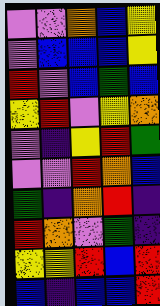[["violet", "violet", "orange", "blue", "yellow"], ["violet", "blue", "blue", "blue", "yellow"], ["red", "violet", "blue", "green", "blue"], ["yellow", "red", "violet", "yellow", "orange"], ["violet", "indigo", "yellow", "red", "green"], ["violet", "violet", "red", "orange", "blue"], ["green", "indigo", "orange", "red", "indigo"], ["red", "orange", "violet", "green", "indigo"], ["yellow", "yellow", "red", "blue", "red"], ["blue", "indigo", "blue", "blue", "red"]]